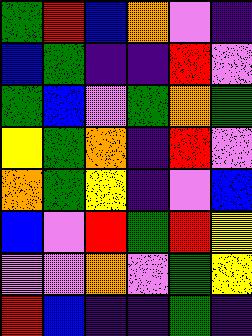[["green", "red", "blue", "orange", "violet", "indigo"], ["blue", "green", "indigo", "indigo", "red", "violet"], ["green", "blue", "violet", "green", "orange", "green"], ["yellow", "green", "orange", "indigo", "red", "violet"], ["orange", "green", "yellow", "indigo", "violet", "blue"], ["blue", "violet", "red", "green", "red", "yellow"], ["violet", "violet", "orange", "violet", "green", "yellow"], ["red", "blue", "indigo", "indigo", "green", "indigo"]]